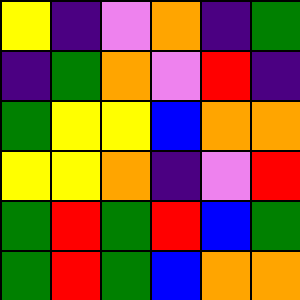[["yellow", "indigo", "violet", "orange", "indigo", "green"], ["indigo", "green", "orange", "violet", "red", "indigo"], ["green", "yellow", "yellow", "blue", "orange", "orange"], ["yellow", "yellow", "orange", "indigo", "violet", "red"], ["green", "red", "green", "red", "blue", "green"], ["green", "red", "green", "blue", "orange", "orange"]]